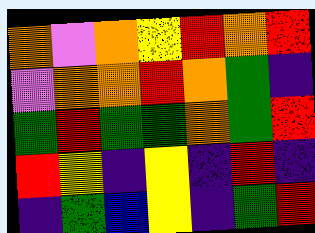[["orange", "violet", "orange", "yellow", "red", "orange", "red"], ["violet", "orange", "orange", "red", "orange", "green", "indigo"], ["green", "red", "green", "green", "orange", "green", "red"], ["red", "yellow", "indigo", "yellow", "indigo", "red", "indigo"], ["indigo", "green", "blue", "yellow", "indigo", "green", "red"]]